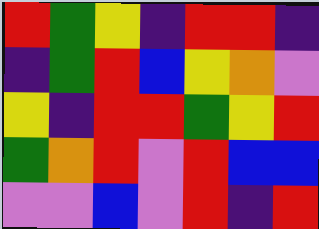[["red", "green", "yellow", "indigo", "red", "red", "indigo"], ["indigo", "green", "red", "blue", "yellow", "orange", "violet"], ["yellow", "indigo", "red", "red", "green", "yellow", "red"], ["green", "orange", "red", "violet", "red", "blue", "blue"], ["violet", "violet", "blue", "violet", "red", "indigo", "red"]]